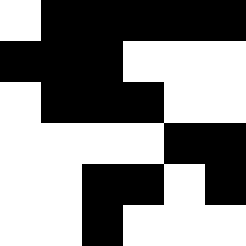[["white", "black", "black", "black", "black", "black"], ["black", "black", "black", "white", "white", "white"], ["white", "black", "black", "black", "white", "white"], ["white", "white", "white", "white", "black", "black"], ["white", "white", "black", "black", "white", "black"], ["white", "white", "black", "white", "white", "white"]]